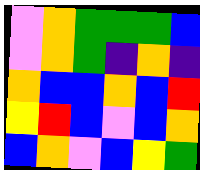[["violet", "orange", "green", "green", "green", "blue"], ["violet", "orange", "green", "indigo", "orange", "indigo"], ["orange", "blue", "blue", "orange", "blue", "red"], ["yellow", "red", "blue", "violet", "blue", "orange"], ["blue", "orange", "violet", "blue", "yellow", "green"]]